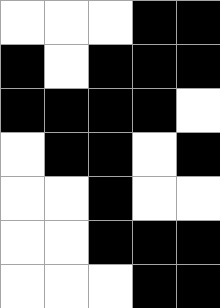[["white", "white", "white", "black", "black"], ["black", "white", "black", "black", "black"], ["black", "black", "black", "black", "white"], ["white", "black", "black", "white", "black"], ["white", "white", "black", "white", "white"], ["white", "white", "black", "black", "black"], ["white", "white", "white", "black", "black"]]